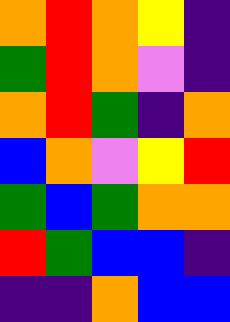[["orange", "red", "orange", "yellow", "indigo"], ["green", "red", "orange", "violet", "indigo"], ["orange", "red", "green", "indigo", "orange"], ["blue", "orange", "violet", "yellow", "red"], ["green", "blue", "green", "orange", "orange"], ["red", "green", "blue", "blue", "indigo"], ["indigo", "indigo", "orange", "blue", "blue"]]